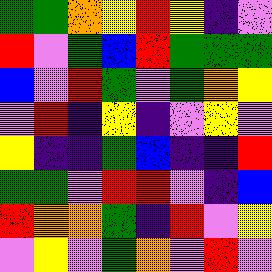[["green", "green", "orange", "yellow", "red", "yellow", "indigo", "violet"], ["red", "violet", "green", "blue", "red", "green", "green", "green"], ["blue", "violet", "red", "green", "violet", "green", "orange", "yellow"], ["violet", "red", "indigo", "yellow", "indigo", "violet", "yellow", "violet"], ["yellow", "indigo", "indigo", "green", "blue", "indigo", "indigo", "red"], ["green", "green", "violet", "red", "red", "violet", "indigo", "blue"], ["red", "orange", "orange", "green", "indigo", "red", "violet", "yellow"], ["violet", "yellow", "violet", "green", "orange", "violet", "red", "violet"]]